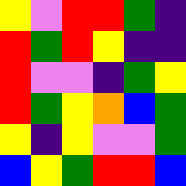[["yellow", "violet", "red", "red", "green", "indigo"], ["red", "green", "red", "yellow", "indigo", "indigo"], ["red", "violet", "violet", "indigo", "green", "yellow"], ["red", "green", "yellow", "orange", "blue", "green"], ["yellow", "indigo", "yellow", "violet", "violet", "green"], ["blue", "yellow", "green", "red", "red", "blue"]]